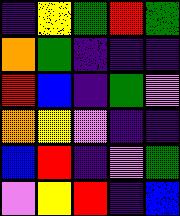[["indigo", "yellow", "green", "red", "green"], ["orange", "green", "indigo", "indigo", "indigo"], ["red", "blue", "indigo", "green", "violet"], ["orange", "yellow", "violet", "indigo", "indigo"], ["blue", "red", "indigo", "violet", "green"], ["violet", "yellow", "red", "indigo", "blue"]]